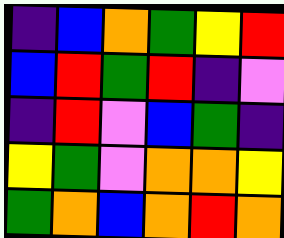[["indigo", "blue", "orange", "green", "yellow", "red"], ["blue", "red", "green", "red", "indigo", "violet"], ["indigo", "red", "violet", "blue", "green", "indigo"], ["yellow", "green", "violet", "orange", "orange", "yellow"], ["green", "orange", "blue", "orange", "red", "orange"]]